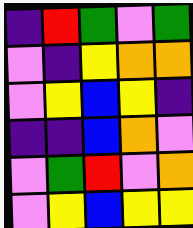[["indigo", "red", "green", "violet", "green"], ["violet", "indigo", "yellow", "orange", "orange"], ["violet", "yellow", "blue", "yellow", "indigo"], ["indigo", "indigo", "blue", "orange", "violet"], ["violet", "green", "red", "violet", "orange"], ["violet", "yellow", "blue", "yellow", "yellow"]]